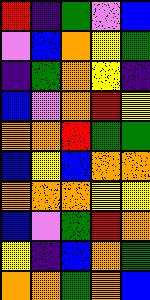[["red", "indigo", "green", "violet", "blue"], ["violet", "blue", "orange", "yellow", "green"], ["indigo", "green", "orange", "yellow", "indigo"], ["blue", "violet", "orange", "red", "yellow"], ["orange", "orange", "red", "green", "green"], ["blue", "yellow", "blue", "orange", "orange"], ["orange", "orange", "orange", "yellow", "yellow"], ["blue", "violet", "green", "red", "orange"], ["yellow", "indigo", "blue", "orange", "green"], ["orange", "orange", "green", "orange", "blue"]]